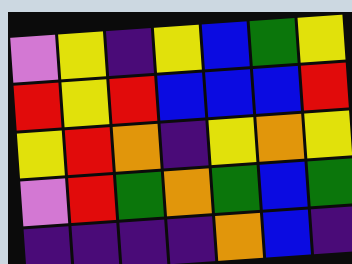[["violet", "yellow", "indigo", "yellow", "blue", "green", "yellow"], ["red", "yellow", "red", "blue", "blue", "blue", "red"], ["yellow", "red", "orange", "indigo", "yellow", "orange", "yellow"], ["violet", "red", "green", "orange", "green", "blue", "green"], ["indigo", "indigo", "indigo", "indigo", "orange", "blue", "indigo"]]